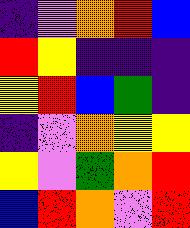[["indigo", "violet", "orange", "red", "blue"], ["red", "yellow", "indigo", "indigo", "indigo"], ["yellow", "red", "blue", "green", "indigo"], ["indigo", "violet", "orange", "yellow", "yellow"], ["yellow", "violet", "green", "orange", "red"], ["blue", "red", "orange", "violet", "red"]]